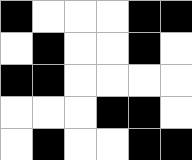[["black", "white", "white", "white", "black", "black"], ["white", "black", "white", "white", "black", "white"], ["black", "black", "white", "white", "white", "white"], ["white", "white", "white", "black", "black", "white"], ["white", "black", "white", "white", "black", "black"]]